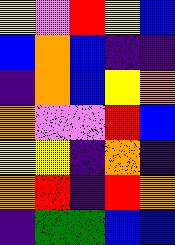[["yellow", "violet", "red", "yellow", "blue"], ["blue", "orange", "blue", "indigo", "indigo"], ["indigo", "orange", "blue", "yellow", "orange"], ["orange", "violet", "violet", "red", "blue"], ["yellow", "yellow", "indigo", "orange", "indigo"], ["orange", "red", "indigo", "red", "orange"], ["indigo", "green", "green", "blue", "blue"]]